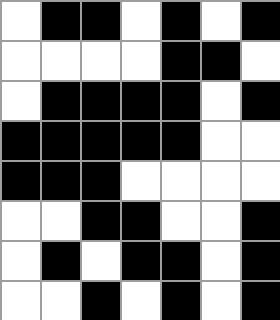[["white", "black", "black", "white", "black", "white", "black"], ["white", "white", "white", "white", "black", "black", "white"], ["white", "black", "black", "black", "black", "white", "black"], ["black", "black", "black", "black", "black", "white", "white"], ["black", "black", "black", "white", "white", "white", "white"], ["white", "white", "black", "black", "white", "white", "black"], ["white", "black", "white", "black", "black", "white", "black"], ["white", "white", "black", "white", "black", "white", "black"]]